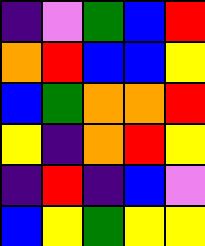[["indigo", "violet", "green", "blue", "red"], ["orange", "red", "blue", "blue", "yellow"], ["blue", "green", "orange", "orange", "red"], ["yellow", "indigo", "orange", "red", "yellow"], ["indigo", "red", "indigo", "blue", "violet"], ["blue", "yellow", "green", "yellow", "yellow"]]